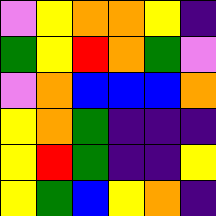[["violet", "yellow", "orange", "orange", "yellow", "indigo"], ["green", "yellow", "red", "orange", "green", "violet"], ["violet", "orange", "blue", "blue", "blue", "orange"], ["yellow", "orange", "green", "indigo", "indigo", "indigo"], ["yellow", "red", "green", "indigo", "indigo", "yellow"], ["yellow", "green", "blue", "yellow", "orange", "indigo"]]